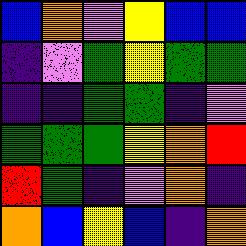[["blue", "orange", "violet", "yellow", "blue", "blue"], ["indigo", "violet", "green", "yellow", "green", "green"], ["indigo", "indigo", "green", "green", "indigo", "violet"], ["green", "green", "green", "yellow", "orange", "red"], ["red", "green", "indigo", "violet", "orange", "indigo"], ["orange", "blue", "yellow", "blue", "indigo", "orange"]]